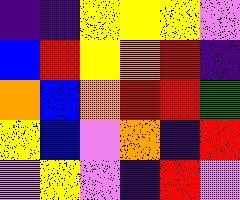[["indigo", "indigo", "yellow", "yellow", "yellow", "violet"], ["blue", "red", "yellow", "orange", "red", "indigo"], ["orange", "blue", "orange", "red", "red", "green"], ["yellow", "blue", "violet", "orange", "indigo", "red"], ["violet", "yellow", "violet", "indigo", "red", "violet"]]